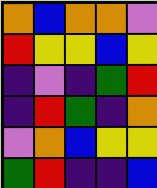[["orange", "blue", "orange", "orange", "violet"], ["red", "yellow", "yellow", "blue", "yellow"], ["indigo", "violet", "indigo", "green", "red"], ["indigo", "red", "green", "indigo", "orange"], ["violet", "orange", "blue", "yellow", "yellow"], ["green", "red", "indigo", "indigo", "blue"]]